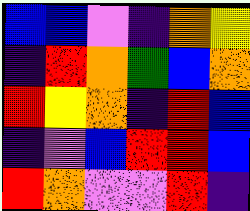[["blue", "blue", "violet", "indigo", "orange", "yellow"], ["indigo", "red", "orange", "green", "blue", "orange"], ["red", "yellow", "orange", "indigo", "red", "blue"], ["indigo", "violet", "blue", "red", "red", "blue"], ["red", "orange", "violet", "violet", "red", "indigo"]]